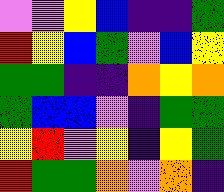[["violet", "violet", "yellow", "blue", "indigo", "indigo", "green"], ["red", "yellow", "blue", "green", "violet", "blue", "yellow"], ["green", "green", "indigo", "indigo", "orange", "yellow", "orange"], ["green", "blue", "blue", "violet", "indigo", "green", "green"], ["yellow", "red", "violet", "yellow", "indigo", "yellow", "green"], ["red", "green", "green", "orange", "violet", "orange", "indigo"]]